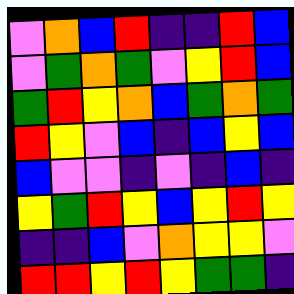[["violet", "orange", "blue", "red", "indigo", "indigo", "red", "blue"], ["violet", "green", "orange", "green", "violet", "yellow", "red", "blue"], ["green", "red", "yellow", "orange", "blue", "green", "orange", "green"], ["red", "yellow", "violet", "blue", "indigo", "blue", "yellow", "blue"], ["blue", "violet", "violet", "indigo", "violet", "indigo", "blue", "indigo"], ["yellow", "green", "red", "yellow", "blue", "yellow", "red", "yellow"], ["indigo", "indigo", "blue", "violet", "orange", "yellow", "yellow", "violet"], ["red", "red", "yellow", "red", "yellow", "green", "green", "indigo"]]